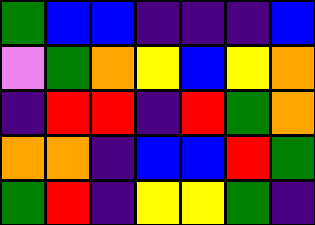[["green", "blue", "blue", "indigo", "indigo", "indigo", "blue"], ["violet", "green", "orange", "yellow", "blue", "yellow", "orange"], ["indigo", "red", "red", "indigo", "red", "green", "orange"], ["orange", "orange", "indigo", "blue", "blue", "red", "green"], ["green", "red", "indigo", "yellow", "yellow", "green", "indigo"]]